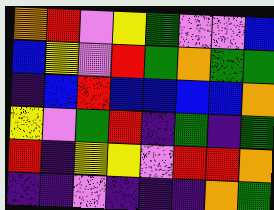[["orange", "red", "violet", "yellow", "green", "violet", "violet", "blue"], ["blue", "yellow", "violet", "red", "green", "orange", "green", "green"], ["indigo", "blue", "red", "blue", "blue", "blue", "blue", "orange"], ["yellow", "violet", "green", "red", "indigo", "green", "indigo", "green"], ["red", "indigo", "yellow", "yellow", "violet", "red", "red", "orange"], ["indigo", "indigo", "violet", "indigo", "indigo", "indigo", "orange", "green"]]